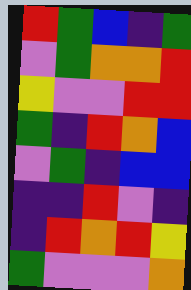[["red", "green", "blue", "indigo", "green"], ["violet", "green", "orange", "orange", "red"], ["yellow", "violet", "violet", "red", "red"], ["green", "indigo", "red", "orange", "blue"], ["violet", "green", "indigo", "blue", "blue"], ["indigo", "indigo", "red", "violet", "indigo"], ["indigo", "red", "orange", "red", "yellow"], ["green", "violet", "violet", "violet", "orange"]]